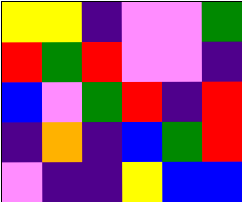[["yellow", "yellow", "indigo", "violet", "violet", "green"], ["red", "green", "red", "violet", "violet", "indigo"], ["blue", "violet", "green", "red", "indigo", "red"], ["indigo", "orange", "indigo", "blue", "green", "red"], ["violet", "indigo", "indigo", "yellow", "blue", "blue"]]